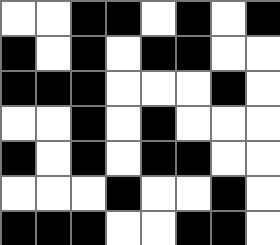[["white", "white", "black", "black", "white", "black", "white", "black"], ["black", "white", "black", "white", "black", "black", "white", "white"], ["black", "black", "black", "white", "white", "white", "black", "white"], ["white", "white", "black", "white", "black", "white", "white", "white"], ["black", "white", "black", "white", "black", "black", "white", "white"], ["white", "white", "white", "black", "white", "white", "black", "white"], ["black", "black", "black", "white", "white", "black", "black", "white"]]